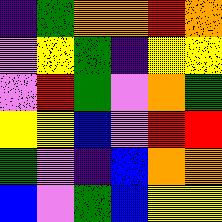[["indigo", "green", "orange", "orange", "red", "orange"], ["violet", "yellow", "green", "indigo", "yellow", "yellow"], ["violet", "red", "green", "violet", "orange", "green"], ["yellow", "yellow", "blue", "violet", "red", "red"], ["green", "violet", "indigo", "blue", "orange", "orange"], ["blue", "violet", "green", "blue", "yellow", "yellow"]]